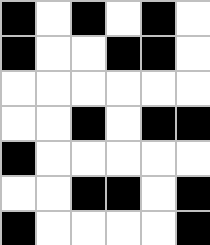[["black", "white", "black", "white", "black", "white"], ["black", "white", "white", "black", "black", "white"], ["white", "white", "white", "white", "white", "white"], ["white", "white", "black", "white", "black", "black"], ["black", "white", "white", "white", "white", "white"], ["white", "white", "black", "black", "white", "black"], ["black", "white", "white", "white", "white", "black"]]